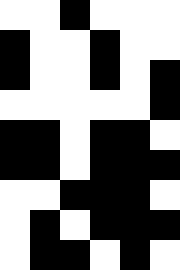[["white", "white", "black", "white", "white", "white"], ["black", "white", "white", "black", "white", "white"], ["black", "white", "white", "black", "white", "black"], ["white", "white", "white", "white", "white", "black"], ["black", "black", "white", "black", "black", "white"], ["black", "black", "white", "black", "black", "black"], ["white", "white", "black", "black", "black", "white"], ["white", "black", "white", "black", "black", "black"], ["white", "black", "black", "white", "black", "white"]]